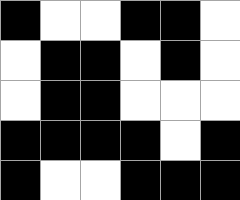[["black", "white", "white", "black", "black", "white"], ["white", "black", "black", "white", "black", "white"], ["white", "black", "black", "white", "white", "white"], ["black", "black", "black", "black", "white", "black"], ["black", "white", "white", "black", "black", "black"]]